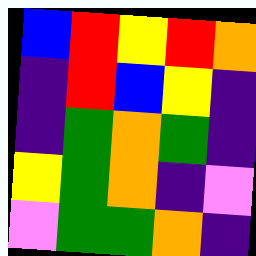[["blue", "red", "yellow", "red", "orange"], ["indigo", "red", "blue", "yellow", "indigo"], ["indigo", "green", "orange", "green", "indigo"], ["yellow", "green", "orange", "indigo", "violet"], ["violet", "green", "green", "orange", "indigo"]]